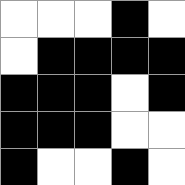[["white", "white", "white", "black", "white"], ["white", "black", "black", "black", "black"], ["black", "black", "black", "white", "black"], ["black", "black", "black", "white", "white"], ["black", "white", "white", "black", "white"]]